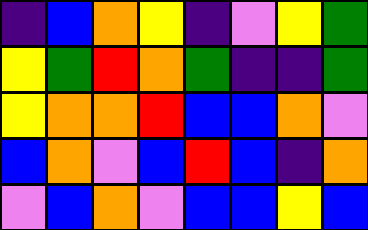[["indigo", "blue", "orange", "yellow", "indigo", "violet", "yellow", "green"], ["yellow", "green", "red", "orange", "green", "indigo", "indigo", "green"], ["yellow", "orange", "orange", "red", "blue", "blue", "orange", "violet"], ["blue", "orange", "violet", "blue", "red", "blue", "indigo", "orange"], ["violet", "blue", "orange", "violet", "blue", "blue", "yellow", "blue"]]